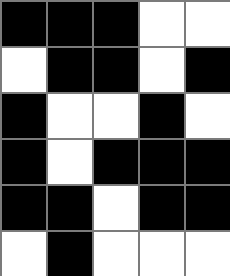[["black", "black", "black", "white", "white"], ["white", "black", "black", "white", "black"], ["black", "white", "white", "black", "white"], ["black", "white", "black", "black", "black"], ["black", "black", "white", "black", "black"], ["white", "black", "white", "white", "white"]]